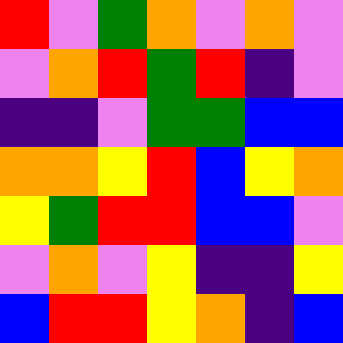[["red", "violet", "green", "orange", "violet", "orange", "violet"], ["violet", "orange", "red", "green", "red", "indigo", "violet"], ["indigo", "indigo", "violet", "green", "green", "blue", "blue"], ["orange", "orange", "yellow", "red", "blue", "yellow", "orange"], ["yellow", "green", "red", "red", "blue", "blue", "violet"], ["violet", "orange", "violet", "yellow", "indigo", "indigo", "yellow"], ["blue", "red", "red", "yellow", "orange", "indigo", "blue"]]